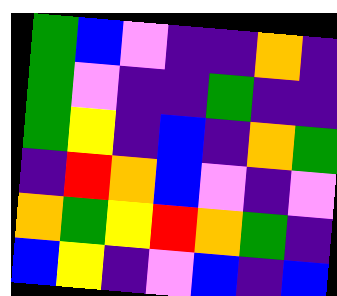[["green", "blue", "violet", "indigo", "indigo", "orange", "indigo"], ["green", "violet", "indigo", "indigo", "green", "indigo", "indigo"], ["green", "yellow", "indigo", "blue", "indigo", "orange", "green"], ["indigo", "red", "orange", "blue", "violet", "indigo", "violet"], ["orange", "green", "yellow", "red", "orange", "green", "indigo"], ["blue", "yellow", "indigo", "violet", "blue", "indigo", "blue"]]